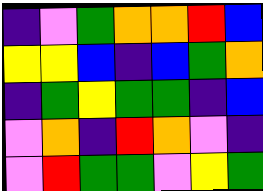[["indigo", "violet", "green", "orange", "orange", "red", "blue"], ["yellow", "yellow", "blue", "indigo", "blue", "green", "orange"], ["indigo", "green", "yellow", "green", "green", "indigo", "blue"], ["violet", "orange", "indigo", "red", "orange", "violet", "indigo"], ["violet", "red", "green", "green", "violet", "yellow", "green"]]